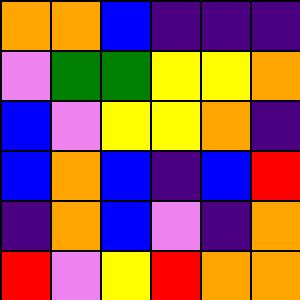[["orange", "orange", "blue", "indigo", "indigo", "indigo"], ["violet", "green", "green", "yellow", "yellow", "orange"], ["blue", "violet", "yellow", "yellow", "orange", "indigo"], ["blue", "orange", "blue", "indigo", "blue", "red"], ["indigo", "orange", "blue", "violet", "indigo", "orange"], ["red", "violet", "yellow", "red", "orange", "orange"]]